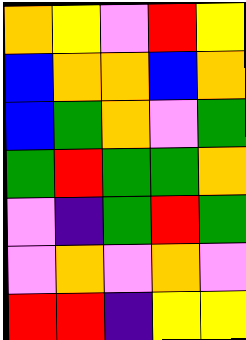[["orange", "yellow", "violet", "red", "yellow"], ["blue", "orange", "orange", "blue", "orange"], ["blue", "green", "orange", "violet", "green"], ["green", "red", "green", "green", "orange"], ["violet", "indigo", "green", "red", "green"], ["violet", "orange", "violet", "orange", "violet"], ["red", "red", "indigo", "yellow", "yellow"]]